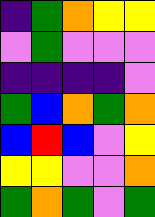[["indigo", "green", "orange", "yellow", "yellow"], ["violet", "green", "violet", "violet", "violet"], ["indigo", "indigo", "indigo", "indigo", "violet"], ["green", "blue", "orange", "green", "orange"], ["blue", "red", "blue", "violet", "yellow"], ["yellow", "yellow", "violet", "violet", "orange"], ["green", "orange", "green", "violet", "green"]]